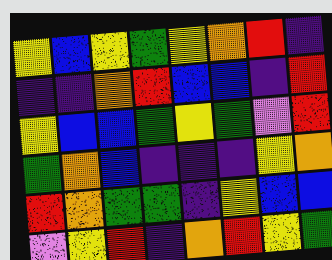[["yellow", "blue", "yellow", "green", "yellow", "orange", "red", "indigo"], ["indigo", "indigo", "orange", "red", "blue", "blue", "indigo", "red"], ["yellow", "blue", "blue", "green", "yellow", "green", "violet", "red"], ["green", "orange", "blue", "indigo", "indigo", "indigo", "yellow", "orange"], ["red", "orange", "green", "green", "indigo", "yellow", "blue", "blue"], ["violet", "yellow", "red", "indigo", "orange", "red", "yellow", "green"]]